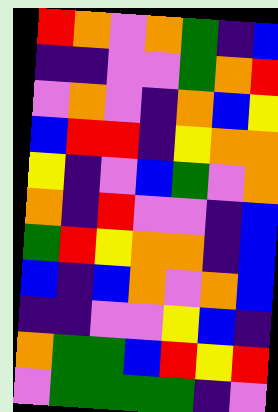[["red", "orange", "violet", "orange", "green", "indigo", "blue"], ["indigo", "indigo", "violet", "violet", "green", "orange", "red"], ["violet", "orange", "violet", "indigo", "orange", "blue", "yellow"], ["blue", "red", "red", "indigo", "yellow", "orange", "orange"], ["yellow", "indigo", "violet", "blue", "green", "violet", "orange"], ["orange", "indigo", "red", "violet", "violet", "indigo", "blue"], ["green", "red", "yellow", "orange", "orange", "indigo", "blue"], ["blue", "indigo", "blue", "orange", "violet", "orange", "blue"], ["indigo", "indigo", "violet", "violet", "yellow", "blue", "indigo"], ["orange", "green", "green", "blue", "red", "yellow", "red"], ["violet", "green", "green", "green", "green", "indigo", "violet"]]